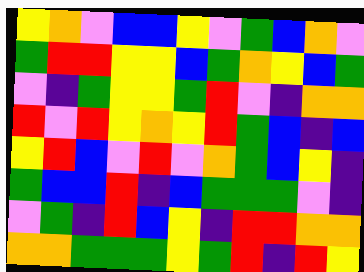[["yellow", "orange", "violet", "blue", "blue", "yellow", "violet", "green", "blue", "orange", "violet"], ["green", "red", "red", "yellow", "yellow", "blue", "green", "orange", "yellow", "blue", "green"], ["violet", "indigo", "green", "yellow", "yellow", "green", "red", "violet", "indigo", "orange", "orange"], ["red", "violet", "red", "yellow", "orange", "yellow", "red", "green", "blue", "indigo", "blue"], ["yellow", "red", "blue", "violet", "red", "violet", "orange", "green", "blue", "yellow", "indigo"], ["green", "blue", "blue", "red", "indigo", "blue", "green", "green", "green", "violet", "indigo"], ["violet", "green", "indigo", "red", "blue", "yellow", "indigo", "red", "red", "orange", "orange"], ["orange", "orange", "green", "green", "green", "yellow", "green", "red", "indigo", "red", "yellow"]]